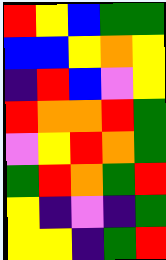[["red", "yellow", "blue", "green", "green"], ["blue", "blue", "yellow", "orange", "yellow"], ["indigo", "red", "blue", "violet", "yellow"], ["red", "orange", "orange", "red", "green"], ["violet", "yellow", "red", "orange", "green"], ["green", "red", "orange", "green", "red"], ["yellow", "indigo", "violet", "indigo", "green"], ["yellow", "yellow", "indigo", "green", "red"]]